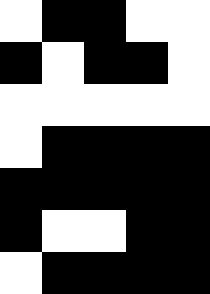[["white", "black", "black", "white", "white"], ["black", "white", "black", "black", "white"], ["white", "white", "white", "white", "white"], ["white", "black", "black", "black", "black"], ["black", "black", "black", "black", "black"], ["black", "white", "white", "black", "black"], ["white", "black", "black", "black", "black"]]